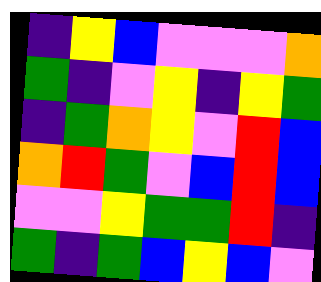[["indigo", "yellow", "blue", "violet", "violet", "violet", "orange"], ["green", "indigo", "violet", "yellow", "indigo", "yellow", "green"], ["indigo", "green", "orange", "yellow", "violet", "red", "blue"], ["orange", "red", "green", "violet", "blue", "red", "blue"], ["violet", "violet", "yellow", "green", "green", "red", "indigo"], ["green", "indigo", "green", "blue", "yellow", "blue", "violet"]]